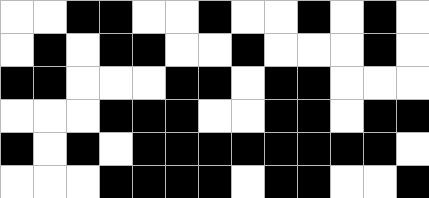[["white", "white", "black", "black", "white", "white", "black", "white", "white", "black", "white", "black", "white"], ["white", "black", "white", "black", "black", "white", "white", "black", "white", "white", "white", "black", "white"], ["black", "black", "white", "white", "white", "black", "black", "white", "black", "black", "white", "white", "white"], ["white", "white", "white", "black", "black", "black", "white", "white", "black", "black", "white", "black", "black"], ["black", "white", "black", "white", "black", "black", "black", "black", "black", "black", "black", "black", "white"], ["white", "white", "white", "black", "black", "black", "black", "white", "black", "black", "white", "white", "black"]]